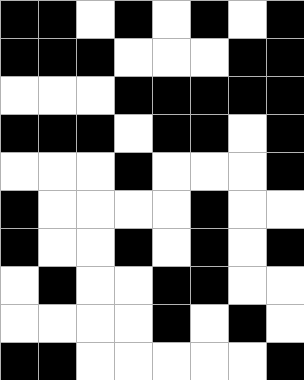[["black", "black", "white", "black", "white", "black", "white", "black"], ["black", "black", "black", "white", "white", "white", "black", "black"], ["white", "white", "white", "black", "black", "black", "black", "black"], ["black", "black", "black", "white", "black", "black", "white", "black"], ["white", "white", "white", "black", "white", "white", "white", "black"], ["black", "white", "white", "white", "white", "black", "white", "white"], ["black", "white", "white", "black", "white", "black", "white", "black"], ["white", "black", "white", "white", "black", "black", "white", "white"], ["white", "white", "white", "white", "black", "white", "black", "white"], ["black", "black", "white", "white", "white", "white", "white", "black"]]